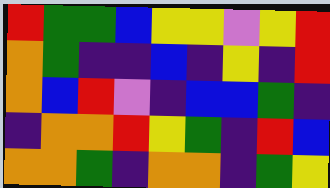[["red", "green", "green", "blue", "yellow", "yellow", "violet", "yellow", "red"], ["orange", "green", "indigo", "indigo", "blue", "indigo", "yellow", "indigo", "red"], ["orange", "blue", "red", "violet", "indigo", "blue", "blue", "green", "indigo"], ["indigo", "orange", "orange", "red", "yellow", "green", "indigo", "red", "blue"], ["orange", "orange", "green", "indigo", "orange", "orange", "indigo", "green", "yellow"]]